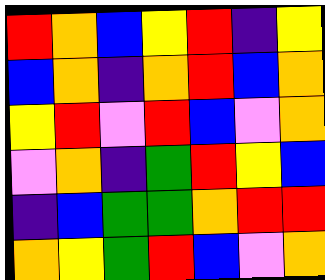[["red", "orange", "blue", "yellow", "red", "indigo", "yellow"], ["blue", "orange", "indigo", "orange", "red", "blue", "orange"], ["yellow", "red", "violet", "red", "blue", "violet", "orange"], ["violet", "orange", "indigo", "green", "red", "yellow", "blue"], ["indigo", "blue", "green", "green", "orange", "red", "red"], ["orange", "yellow", "green", "red", "blue", "violet", "orange"]]